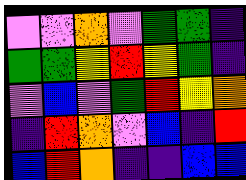[["violet", "violet", "orange", "violet", "green", "green", "indigo"], ["green", "green", "yellow", "red", "yellow", "green", "indigo"], ["violet", "blue", "violet", "green", "red", "yellow", "orange"], ["indigo", "red", "orange", "violet", "blue", "indigo", "red"], ["blue", "red", "orange", "indigo", "indigo", "blue", "blue"]]